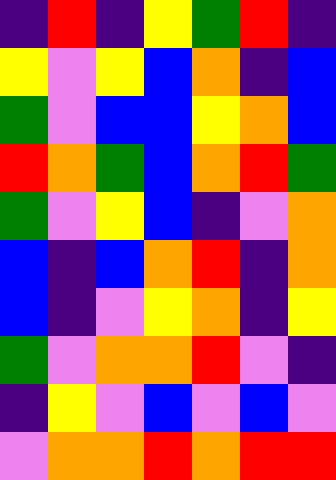[["indigo", "red", "indigo", "yellow", "green", "red", "indigo"], ["yellow", "violet", "yellow", "blue", "orange", "indigo", "blue"], ["green", "violet", "blue", "blue", "yellow", "orange", "blue"], ["red", "orange", "green", "blue", "orange", "red", "green"], ["green", "violet", "yellow", "blue", "indigo", "violet", "orange"], ["blue", "indigo", "blue", "orange", "red", "indigo", "orange"], ["blue", "indigo", "violet", "yellow", "orange", "indigo", "yellow"], ["green", "violet", "orange", "orange", "red", "violet", "indigo"], ["indigo", "yellow", "violet", "blue", "violet", "blue", "violet"], ["violet", "orange", "orange", "red", "orange", "red", "red"]]